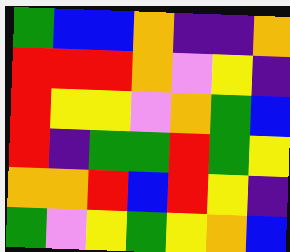[["green", "blue", "blue", "orange", "indigo", "indigo", "orange"], ["red", "red", "red", "orange", "violet", "yellow", "indigo"], ["red", "yellow", "yellow", "violet", "orange", "green", "blue"], ["red", "indigo", "green", "green", "red", "green", "yellow"], ["orange", "orange", "red", "blue", "red", "yellow", "indigo"], ["green", "violet", "yellow", "green", "yellow", "orange", "blue"]]